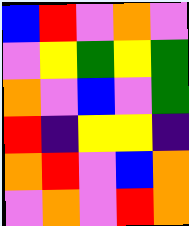[["blue", "red", "violet", "orange", "violet"], ["violet", "yellow", "green", "yellow", "green"], ["orange", "violet", "blue", "violet", "green"], ["red", "indigo", "yellow", "yellow", "indigo"], ["orange", "red", "violet", "blue", "orange"], ["violet", "orange", "violet", "red", "orange"]]